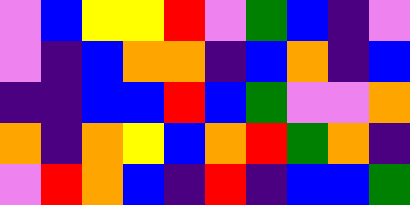[["violet", "blue", "yellow", "yellow", "red", "violet", "green", "blue", "indigo", "violet"], ["violet", "indigo", "blue", "orange", "orange", "indigo", "blue", "orange", "indigo", "blue"], ["indigo", "indigo", "blue", "blue", "red", "blue", "green", "violet", "violet", "orange"], ["orange", "indigo", "orange", "yellow", "blue", "orange", "red", "green", "orange", "indigo"], ["violet", "red", "orange", "blue", "indigo", "red", "indigo", "blue", "blue", "green"]]